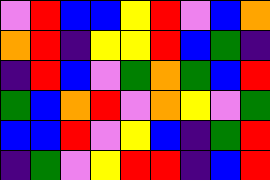[["violet", "red", "blue", "blue", "yellow", "red", "violet", "blue", "orange"], ["orange", "red", "indigo", "yellow", "yellow", "red", "blue", "green", "indigo"], ["indigo", "red", "blue", "violet", "green", "orange", "green", "blue", "red"], ["green", "blue", "orange", "red", "violet", "orange", "yellow", "violet", "green"], ["blue", "blue", "red", "violet", "yellow", "blue", "indigo", "green", "red"], ["indigo", "green", "violet", "yellow", "red", "red", "indigo", "blue", "red"]]